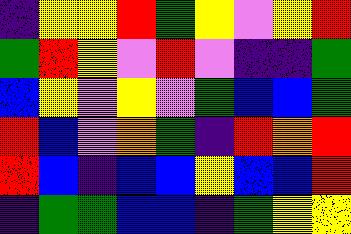[["indigo", "yellow", "yellow", "red", "green", "yellow", "violet", "yellow", "red"], ["green", "red", "yellow", "violet", "red", "violet", "indigo", "indigo", "green"], ["blue", "yellow", "violet", "yellow", "violet", "green", "blue", "blue", "green"], ["red", "blue", "violet", "orange", "green", "indigo", "red", "orange", "red"], ["red", "blue", "indigo", "blue", "blue", "yellow", "blue", "blue", "red"], ["indigo", "green", "green", "blue", "blue", "indigo", "green", "yellow", "yellow"]]